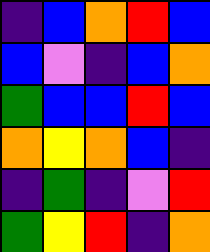[["indigo", "blue", "orange", "red", "blue"], ["blue", "violet", "indigo", "blue", "orange"], ["green", "blue", "blue", "red", "blue"], ["orange", "yellow", "orange", "blue", "indigo"], ["indigo", "green", "indigo", "violet", "red"], ["green", "yellow", "red", "indigo", "orange"]]